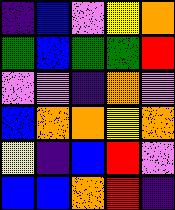[["indigo", "blue", "violet", "yellow", "orange"], ["green", "blue", "green", "green", "red"], ["violet", "violet", "indigo", "orange", "violet"], ["blue", "orange", "orange", "yellow", "orange"], ["yellow", "indigo", "blue", "red", "violet"], ["blue", "blue", "orange", "red", "indigo"]]